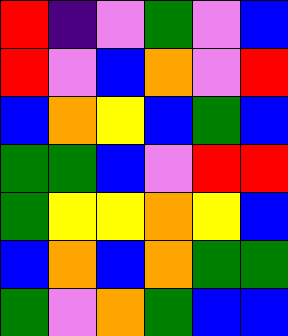[["red", "indigo", "violet", "green", "violet", "blue"], ["red", "violet", "blue", "orange", "violet", "red"], ["blue", "orange", "yellow", "blue", "green", "blue"], ["green", "green", "blue", "violet", "red", "red"], ["green", "yellow", "yellow", "orange", "yellow", "blue"], ["blue", "orange", "blue", "orange", "green", "green"], ["green", "violet", "orange", "green", "blue", "blue"]]